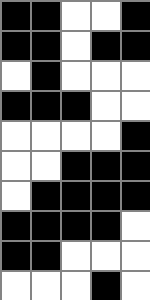[["black", "black", "white", "white", "black"], ["black", "black", "white", "black", "black"], ["white", "black", "white", "white", "white"], ["black", "black", "black", "white", "white"], ["white", "white", "white", "white", "black"], ["white", "white", "black", "black", "black"], ["white", "black", "black", "black", "black"], ["black", "black", "black", "black", "white"], ["black", "black", "white", "white", "white"], ["white", "white", "white", "black", "white"]]